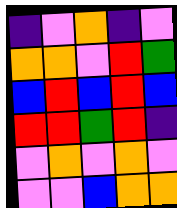[["indigo", "violet", "orange", "indigo", "violet"], ["orange", "orange", "violet", "red", "green"], ["blue", "red", "blue", "red", "blue"], ["red", "red", "green", "red", "indigo"], ["violet", "orange", "violet", "orange", "violet"], ["violet", "violet", "blue", "orange", "orange"]]